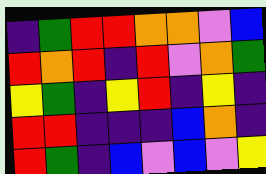[["indigo", "green", "red", "red", "orange", "orange", "violet", "blue"], ["red", "orange", "red", "indigo", "red", "violet", "orange", "green"], ["yellow", "green", "indigo", "yellow", "red", "indigo", "yellow", "indigo"], ["red", "red", "indigo", "indigo", "indigo", "blue", "orange", "indigo"], ["red", "green", "indigo", "blue", "violet", "blue", "violet", "yellow"]]